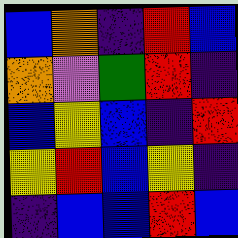[["blue", "orange", "indigo", "red", "blue"], ["orange", "violet", "green", "red", "indigo"], ["blue", "yellow", "blue", "indigo", "red"], ["yellow", "red", "blue", "yellow", "indigo"], ["indigo", "blue", "blue", "red", "blue"]]